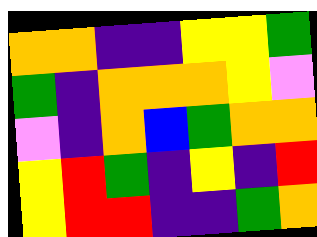[["orange", "orange", "indigo", "indigo", "yellow", "yellow", "green"], ["green", "indigo", "orange", "orange", "orange", "yellow", "violet"], ["violet", "indigo", "orange", "blue", "green", "orange", "orange"], ["yellow", "red", "green", "indigo", "yellow", "indigo", "red"], ["yellow", "red", "red", "indigo", "indigo", "green", "orange"]]